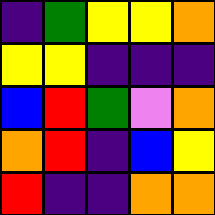[["indigo", "green", "yellow", "yellow", "orange"], ["yellow", "yellow", "indigo", "indigo", "indigo"], ["blue", "red", "green", "violet", "orange"], ["orange", "red", "indigo", "blue", "yellow"], ["red", "indigo", "indigo", "orange", "orange"]]